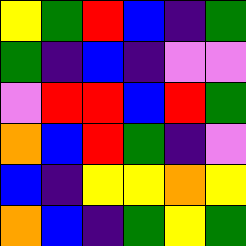[["yellow", "green", "red", "blue", "indigo", "green"], ["green", "indigo", "blue", "indigo", "violet", "violet"], ["violet", "red", "red", "blue", "red", "green"], ["orange", "blue", "red", "green", "indigo", "violet"], ["blue", "indigo", "yellow", "yellow", "orange", "yellow"], ["orange", "blue", "indigo", "green", "yellow", "green"]]